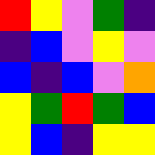[["red", "yellow", "violet", "green", "indigo"], ["indigo", "blue", "violet", "yellow", "violet"], ["blue", "indigo", "blue", "violet", "orange"], ["yellow", "green", "red", "green", "blue"], ["yellow", "blue", "indigo", "yellow", "yellow"]]